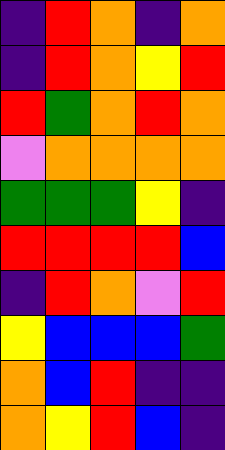[["indigo", "red", "orange", "indigo", "orange"], ["indigo", "red", "orange", "yellow", "red"], ["red", "green", "orange", "red", "orange"], ["violet", "orange", "orange", "orange", "orange"], ["green", "green", "green", "yellow", "indigo"], ["red", "red", "red", "red", "blue"], ["indigo", "red", "orange", "violet", "red"], ["yellow", "blue", "blue", "blue", "green"], ["orange", "blue", "red", "indigo", "indigo"], ["orange", "yellow", "red", "blue", "indigo"]]